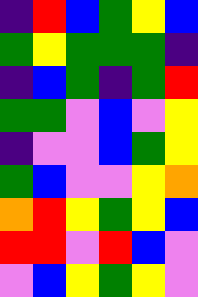[["indigo", "red", "blue", "green", "yellow", "blue"], ["green", "yellow", "green", "green", "green", "indigo"], ["indigo", "blue", "green", "indigo", "green", "red"], ["green", "green", "violet", "blue", "violet", "yellow"], ["indigo", "violet", "violet", "blue", "green", "yellow"], ["green", "blue", "violet", "violet", "yellow", "orange"], ["orange", "red", "yellow", "green", "yellow", "blue"], ["red", "red", "violet", "red", "blue", "violet"], ["violet", "blue", "yellow", "green", "yellow", "violet"]]